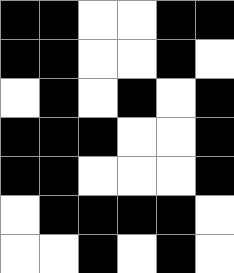[["black", "black", "white", "white", "black", "black"], ["black", "black", "white", "white", "black", "white"], ["white", "black", "white", "black", "white", "black"], ["black", "black", "black", "white", "white", "black"], ["black", "black", "white", "white", "white", "black"], ["white", "black", "black", "black", "black", "white"], ["white", "white", "black", "white", "black", "white"]]